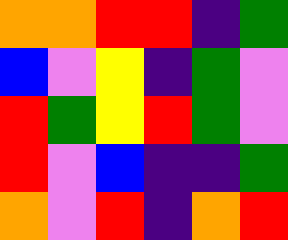[["orange", "orange", "red", "red", "indigo", "green"], ["blue", "violet", "yellow", "indigo", "green", "violet"], ["red", "green", "yellow", "red", "green", "violet"], ["red", "violet", "blue", "indigo", "indigo", "green"], ["orange", "violet", "red", "indigo", "orange", "red"]]